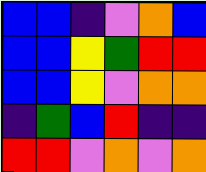[["blue", "blue", "indigo", "violet", "orange", "blue"], ["blue", "blue", "yellow", "green", "red", "red"], ["blue", "blue", "yellow", "violet", "orange", "orange"], ["indigo", "green", "blue", "red", "indigo", "indigo"], ["red", "red", "violet", "orange", "violet", "orange"]]